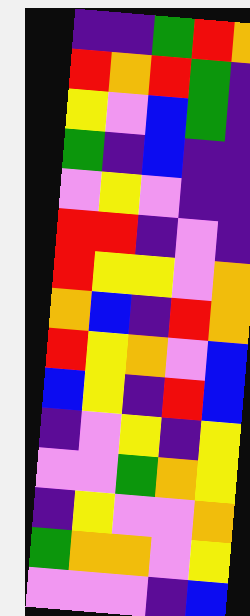[["indigo", "indigo", "green", "red", "orange"], ["red", "orange", "red", "green", "indigo"], ["yellow", "violet", "blue", "green", "indigo"], ["green", "indigo", "blue", "indigo", "indigo"], ["violet", "yellow", "violet", "indigo", "indigo"], ["red", "red", "indigo", "violet", "indigo"], ["red", "yellow", "yellow", "violet", "orange"], ["orange", "blue", "indigo", "red", "orange"], ["red", "yellow", "orange", "violet", "blue"], ["blue", "yellow", "indigo", "red", "blue"], ["indigo", "violet", "yellow", "indigo", "yellow"], ["violet", "violet", "green", "orange", "yellow"], ["indigo", "yellow", "violet", "violet", "orange"], ["green", "orange", "orange", "violet", "yellow"], ["violet", "violet", "violet", "indigo", "blue"]]